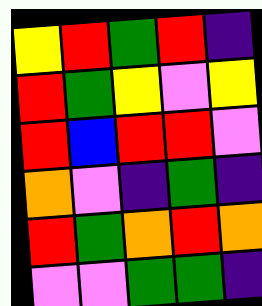[["yellow", "red", "green", "red", "indigo"], ["red", "green", "yellow", "violet", "yellow"], ["red", "blue", "red", "red", "violet"], ["orange", "violet", "indigo", "green", "indigo"], ["red", "green", "orange", "red", "orange"], ["violet", "violet", "green", "green", "indigo"]]